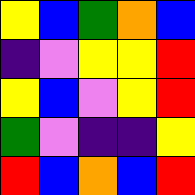[["yellow", "blue", "green", "orange", "blue"], ["indigo", "violet", "yellow", "yellow", "red"], ["yellow", "blue", "violet", "yellow", "red"], ["green", "violet", "indigo", "indigo", "yellow"], ["red", "blue", "orange", "blue", "red"]]